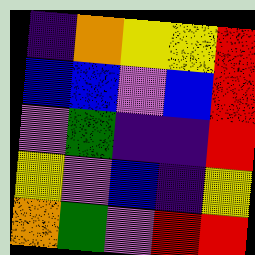[["indigo", "orange", "yellow", "yellow", "red"], ["blue", "blue", "violet", "blue", "red"], ["violet", "green", "indigo", "indigo", "red"], ["yellow", "violet", "blue", "indigo", "yellow"], ["orange", "green", "violet", "red", "red"]]